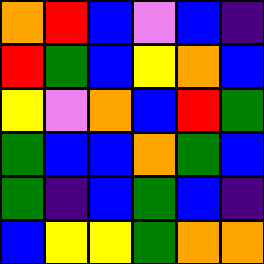[["orange", "red", "blue", "violet", "blue", "indigo"], ["red", "green", "blue", "yellow", "orange", "blue"], ["yellow", "violet", "orange", "blue", "red", "green"], ["green", "blue", "blue", "orange", "green", "blue"], ["green", "indigo", "blue", "green", "blue", "indigo"], ["blue", "yellow", "yellow", "green", "orange", "orange"]]